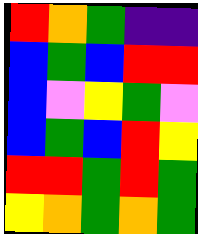[["red", "orange", "green", "indigo", "indigo"], ["blue", "green", "blue", "red", "red"], ["blue", "violet", "yellow", "green", "violet"], ["blue", "green", "blue", "red", "yellow"], ["red", "red", "green", "red", "green"], ["yellow", "orange", "green", "orange", "green"]]